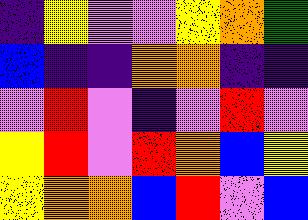[["indigo", "yellow", "violet", "violet", "yellow", "orange", "green"], ["blue", "indigo", "indigo", "orange", "orange", "indigo", "indigo"], ["violet", "red", "violet", "indigo", "violet", "red", "violet"], ["yellow", "red", "violet", "red", "orange", "blue", "yellow"], ["yellow", "orange", "orange", "blue", "red", "violet", "blue"]]